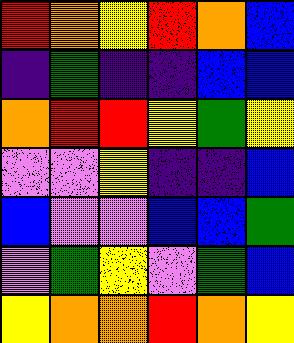[["red", "orange", "yellow", "red", "orange", "blue"], ["indigo", "green", "indigo", "indigo", "blue", "blue"], ["orange", "red", "red", "yellow", "green", "yellow"], ["violet", "violet", "yellow", "indigo", "indigo", "blue"], ["blue", "violet", "violet", "blue", "blue", "green"], ["violet", "green", "yellow", "violet", "green", "blue"], ["yellow", "orange", "orange", "red", "orange", "yellow"]]